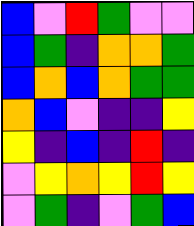[["blue", "violet", "red", "green", "violet", "violet"], ["blue", "green", "indigo", "orange", "orange", "green"], ["blue", "orange", "blue", "orange", "green", "green"], ["orange", "blue", "violet", "indigo", "indigo", "yellow"], ["yellow", "indigo", "blue", "indigo", "red", "indigo"], ["violet", "yellow", "orange", "yellow", "red", "yellow"], ["violet", "green", "indigo", "violet", "green", "blue"]]